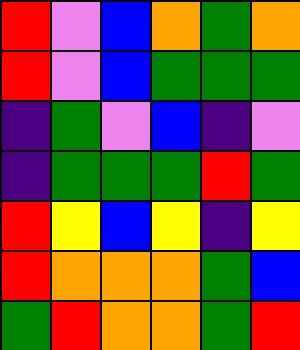[["red", "violet", "blue", "orange", "green", "orange"], ["red", "violet", "blue", "green", "green", "green"], ["indigo", "green", "violet", "blue", "indigo", "violet"], ["indigo", "green", "green", "green", "red", "green"], ["red", "yellow", "blue", "yellow", "indigo", "yellow"], ["red", "orange", "orange", "orange", "green", "blue"], ["green", "red", "orange", "orange", "green", "red"]]